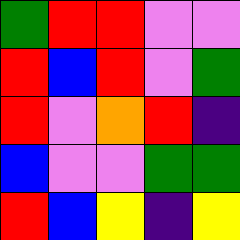[["green", "red", "red", "violet", "violet"], ["red", "blue", "red", "violet", "green"], ["red", "violet", "orange", "red", "indigo"], ["blue", "violet", "violet", "green", "green"], ["red", "blue", "yellow", "indigo", "yellow"]]